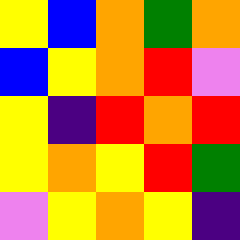[["yellow", "blue", "orange", "green", "orange"], ["blue", "yellow", "orange", "red", "violet"], ["yellow", "indigo", "red", "orange", "red"], ["yellow", "orange", "yellow", "red", "green"], ["violet", "yellow", "orange", "yellow", "indigo"]]